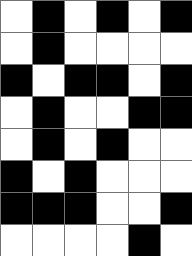[["white", "black", "white", "black", "white", "black"], ["white", "black", "white", "white", "white", "white"], ["black", "white", "black", "black", "white", "black"], ["white", "black", "white", "white", "black", "black"], ["white", "black", "white", "black", "white", "white"], ["black", "white", "black", "white", "white", "white"], ["black", "black", "black", "white", "white", "black"], ["white", "white", "white", "white", "black", "white"]]